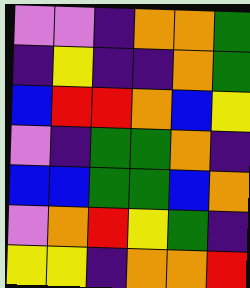[["violet", "violet", "indigo", "orange", "orange", "green"], ["indigo", "yellow", "indigo", "indigo", "orange", "green"], ["blue", "red", "red", "orange", "blue", "yellow"], ["violet", "indigo", "green", "green", "orange", "indigo"], ["blue", "blue", "green", "green", "blue", "orange"], ["violet", "orange", "red", "yellow", "green", "indigo"], ["yellow", "yellow", "indigo", "orange", "orange", "red"]]